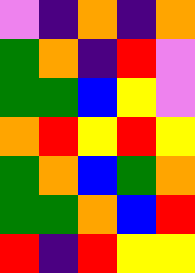[["violet", "indigo", "orange", "indigo", "orange"], ["green", "orange", "indigo", "red", "violet"], ["green", "green", "blue", "yellow", "violet"], ["orange", "red", "yellow", "red", "yellow"], ["green", "orange", "blue", "green", "orange"], ["green", "green", "orange", "blue", "red"], ["red", "indigo", "red", "yellow", "yellow"]]